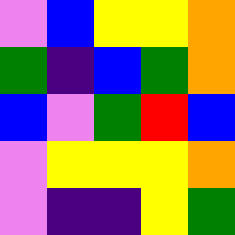[["violet", "blue", "yellow", "yellow", "orange"], ["green", "indigo", "blue", "green", "orange"], ["blue", "violet", "green", "red", "blue"], ["violet", "yellow", "yellow", "yellow", "orange"], ["violet", "indigo", "indigo", "yellow", "green"]]